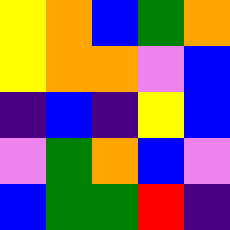[["yellow", "orange", "blue", "green", "orange"], ["yellow", "orange", "orange", "violet", "blue"], ["indigo", "blue", "indigo", "yellow", "blue"], ["violet", "green", "orange", "blue", "violet"], ["blue", "green", "green", "red", "indigo"]]